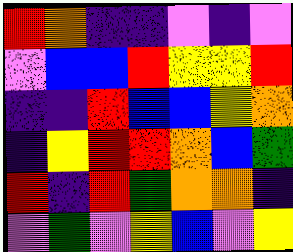[["red", "orange", "indigo", "indigo", "violet", "indigo", "violet"], ["violet", "blue", "blue", "red", "yellow", "yellow", "red"], ["indigo", "indigo", "red", "blue", "blue", "yellow", "orange"], ["indigo", "yellow", "red", "red", "orange", "blue", "green"], ["red", "indigo", "red", "green", "orange", "orange", "indigo"], ["violet", "green", "violet", "yellow", "blue", "violet", "yellow"]]